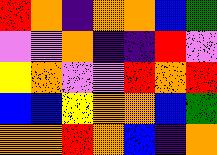[["red", "orange", "indigo", "orange", "orange", "blue", "green"], ["violet", "violet", "orange", "indigo", "indigo", "red", "violet"], ["yellow", "orange", "violet", "violet", "red", "orange", "red"], ["blue", "blue", "yellow", "orange", "orange", "blue", "green"], ["orange", "orange", "red", "orange", "blue", "indigo", "orange"]]